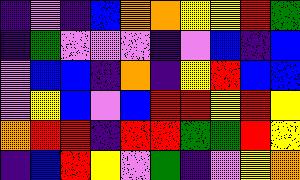[["indigo", "violet", "indigo", "blue", "orange", "orange", "yellow", "yellow", "red", "green"], ["indigo", "green", "violet", "violet", "violet", "indigo", "violet", "blue", "indigo", "blue"], ["violet", "blue", "blue", "indigo", "orange", "indigo", "yellow", "red", "blue", "blue"], ["violet", "yellow", "blue", "violet", "blue", "red", "red", "yellow", "red", "yellow"], ["orange", "red", "red", "indigo", "red", "red", "green", "green", "red", "yellow"], ["indigo", "blue", "red", "yellow", "violet", "green", "indigo", "violet", "yellow", "orange"]]